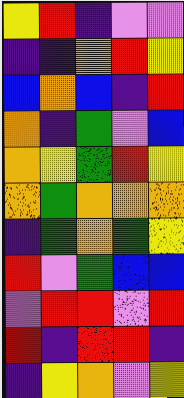[["yellow", "red", "indigo", "violet", "violet"], ["indigo", "indigo", "orange", "red", "yellow"], ["blue", "orange", "blue", "indigo", "red"], ["orange", "indigo", "green", "violet", "blue"], ["orange", "yellow", "green", "red", "yellow"], ["orange", "green", "orange", "orange", "orange"], ["indigo", "green", "orange", "green", "yellow"], ["red", "violet", "green", "blue", "blue"], ["violet", "red", "red", "violet", "red"], ["red", "indigo", "red", "red", "indigo"], ["indigo", "yellow", "orange", "violet", "yellow"]]